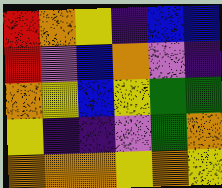[["red", "orange", "yellow", "indigo", "blue", "blue"], ["red", "violet", "blue", "orange", "violet", "indigo"], ["orange", "yellow", "blue", "yellow", "green", "green"], ["yellow", "indigo", "indigo", "violet", "green", "orange"], ["orange", "orange", "orange", "yellow", "orange", "yellow"]]